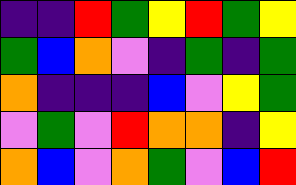[["indigo", "indigo", "red", "green", "yellow", "red", "green", "yellow"], ["green", "blue", "orange", "violet", "indigo", "green", "indigo", "green"], ["orange", "indigo", "indigo", "indigo", "blue", "violet", "yellow", "green"], ["violet", "green", "violet", "red", "orange", "orange", "indigo", "yellow"], ["orange", "blue", "violet", "orange", "green", "violet", "blue", "red"]]